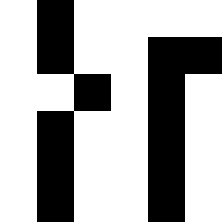[["white", "black", "white", "white", "white", "white"], ["white", "black", "white", "white", "black", "black"], ["white", "white", "black", "white", "black", "white"], ["white", "black", "white", "white", "black", "white"], ["white", "black", "white", "white", "black", "white"], ["white", "black", "white", "white", "black", "white"]]